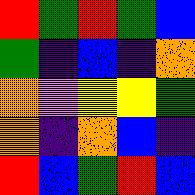[["red", "green", "red", "green", "blue"], ["green", "indigo", "blue", "indigo", "orange"], ["orange", "violet", "yellow", "yellow", "green"], ["orange", "indigo", "orange", "blue", "indigo"], ["red", "blue", "green", "red", "blue"]]